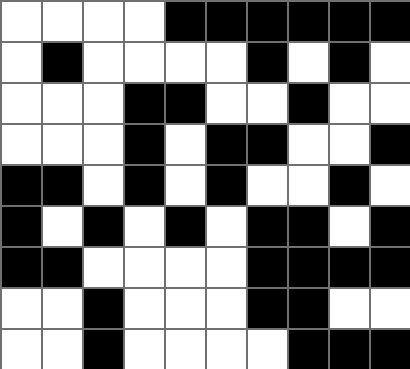[["white", "white", "white", "white", "black", "black", "black", "black", "black", "black"], ["white", "black", "white", "white", "white", "white", "black", "white", "black", "white"], ["white", "white", "white", "black", "black", "white", "white", "black", "white", "white"], ["white", "white", "white", "black", "white", "black", "black", "white", "white", "black"], ["black", "black", "white", "black", "white", "black", "white", "white", "black", "white"], ["black", "white", "black", "white", "black", "white", "black", "black", "white", "black"], ["black", "black", "white", "white", "white", "white", "black", "black", "black", "black"], ["white", "white", "black", "white", "white", "white", "black", "black", "white", "white"], ["white", "white", "black", "white", "white", "white", "white", "black", "black", "black"]]